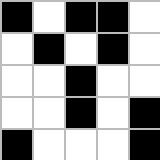[["black", "white", "black", "black", "white"], ["white", "black", "white", "black", "white"], ["white", "white", "black", "white", "white"], ["white", "white", "black", "white", "black"], ["black", "white", "white", "white", "black"]]